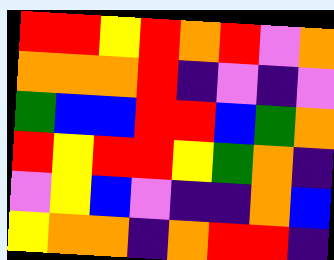[["red", "red", "yellow", "red", "orange", "red", "violet", "orange"], ["orange", "orange", "orange", "red", "indigo", "violet", "indigo", "violet"], ["green", "blue", "blue", "red", "red", "blue", "green", "orange"], ["red", "yellow", "red", "red", "yellow", "green", "orange", "indigo"], ["violet", "yellow", "blue", "violet", "indigo", "indigo", "orange", "blue"], ["yellow", "orange", "orange", "indigo", "orange", "red", "red", "indigo"]]